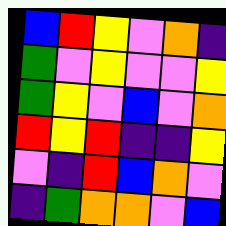[["blue", "red", "yellow", "violet", "orange", "indigo"], ["green", "violet", "yellow", "violet", "violet", "yellow"], ["green", "yellow", "violet", "blue", "violet", "orange"], ["red", "yellow", "red", "indigo", "indigo", "yellow"], ["violet", "indigo", "red", "blue", "orange", "violet"], ["indigo", "green", "orange", "orange", "violet", "blue"]]